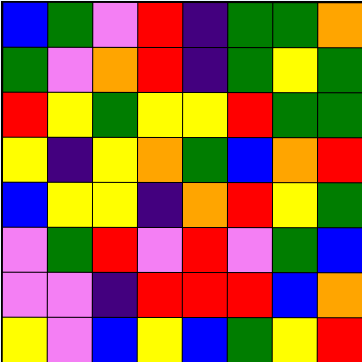[["blue", "green", "violet", "red", "indigo", "green", "green", "orange"], ["green", "violet", "orange", "red", "indigo", "green", "yellow", "green"], ["red", "yellow", "green", "yellow", "yellow", "red", "green", "green"], ["yellow", "indigo", "yellow", "orange", "green", "blue", "orange", "red"], ["blue", "yellow", "yellow", "indigo", "orange", "red", "yellow", "green"], ["violet", "green", "red", "violet", "red", "violet", "green", "blue"], ["violet", "violet", "indigo", "red", "red", "red", "blue", "orange"], ["yellow", "violet", "blue", "yellow", "blue", "green", "yellow", "red"]]